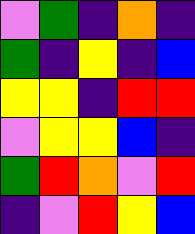[["violet", "green", "indigo", "orange", "indigo"], ["green", "indigo", "yellow", "indigo", "blue"], ["yellow", "yellow", "indigo", "red", "red"], ["violet", "yellow", "yellow", "blue", "indigo"], ["green", "red", "orange", "violet", "red"], ["indigo", "violet", "red", "yellow", "blue"]]